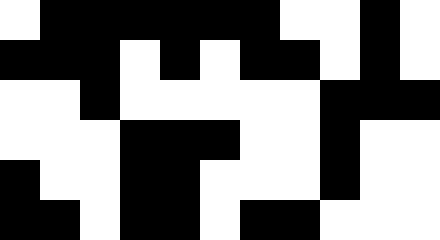[["white", "black", "black", "black", "black", "black", "black", "white", "white", "black", "white"], ["black", "black", "black", "white", "black", "white", "black", "black", "white", "black", "white"], ["white", "white", "black", "white", "white", "white", "white", "white", "black", "black", "black"], ["white", "white", "white", "black", "black", "black", "white", "white", "black", "white", "white"], ["black", "white", "white", "black", "black", "white", "white", "white", "black", "white", "white"], ["black", "black", "white", "black", "black", "white", "black", "black", "white", "white", "white"]]